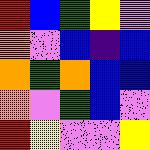[["red", "blue", "green", "yellow", "violet"], ["orange", "violet", "blue", "indigo", "blue"], ["orange", "green", "orange", "blue", "blue"], ["orange", "violet", "green", "blue", "violet"], ["red", "yellow", "violet", "violet", "yellow"]]